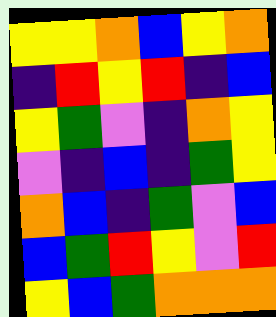[["yellow", "yellow", "orange", "blue", "yellow", "orange"], ["indigo", "red", "yellow", "red", "indigo", "blue"], ["yellow", "green", "violet", "indigo", "orange", "yellow"], ["violet", "indigo", "blue", "indigo", "green", "yellow"], ["orange", "blue", "indigo", "green", "violet", "blue"], ["blue", "green", "red", "yellow", "violet", "red"], ["yellow", "blue", "green", "orange", "orange", "orange"]]